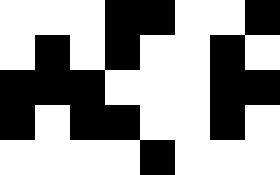[["white", "white", "white", "black", "black", "white", "white", "black"], ["white", "black", "white", "black", "white", "white", "black", "white"], ["black", "black", "black", "white", "white", "white", "black", "black"], ["black", "white", "black", "black", "white", "white", "black", "white"], ["white", "white", "white", "white", "black", "white", "white", "white"]]